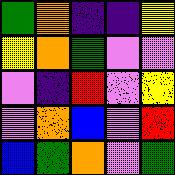[["green", "orange", "indigo", "indigo", "yellow"], ["yellow", "orange", "green", "violet", "violet"], ["violet", "indigo", "red", "violet", "yellow"], ["violet", "orange", "blue", "violet", "red"], ["blue", "green", "orange", "violet", "green"]]